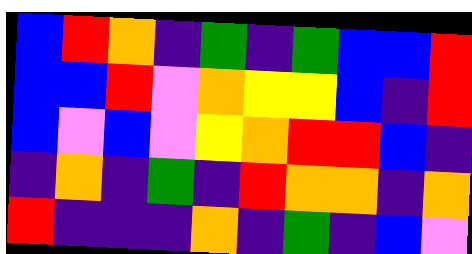[["blue", "red", "orange", "indigo", "green", "indigo", "green", "blue", "blue", "red"], ["blue", "blue", "red", "violet", "orange", "yellow", "yellow", "blue", "indigo", "red"], ["blue", "violet", "blue", "violet", "yellow", "orange", "red", "red", "blue", "indigo"], ["indigo", "orange", "indigo", "green", "indigo", "red", "orange", "orange", "indigo", "orange"], ["red", "indigo", "indigo", "indigo", "orange", "indigo", "green", "indigo", "blue", "violet"]]